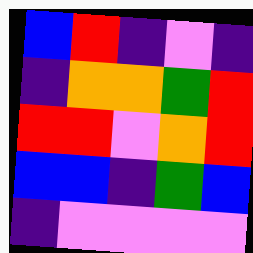[["blue", "red", "indigo", "violet", "indigo"], ["indigo", "orange", "orange", "green", "red"], ["red", "red", "violet", "orange", "red"], ["blue", "blue", "indigo", "green", "blue"], ["indigo", "violet", "violet", "violet", "violet"]]